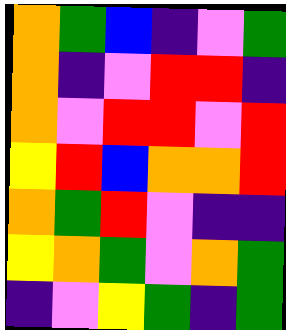[["orange", "green", "blue", "indigo", "violet", "green"], ["orange", "indigo", "violet", "red", "red", "indigo"], ["orange", "violet", "red", "red", "violet", "red"], ["yellow", "red", "blue", "orange", "orange", "red"], ["orange", "green", "red", "violet", "indigo", "indigo"], ["yellow", "orange", "green", "violet", "orange", "green"], ["indigo", "violet", "yellow", "green", "indigo", "green"]]